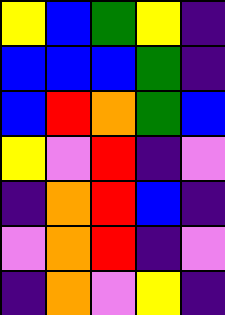[["yellow", "blue", "green", "yellow", "indigo"], ["blue", "blue", "blue", "green", "indigo"], ["blue", "red", "orange", "green", "blue"], ["yellow", "violet", "red", "indigo", "violet"], ["indigo", "orange", "red", "blue", "indigo"], ["violet", "orange", "red", "indigo", "violet"], ["indigo", "orange", "violet", "yellow", "indigo"]]